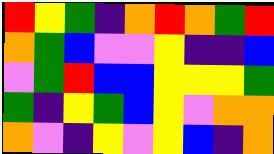[["red", "yellow", "green", "indigo", "orange", "red", "orange", "green", "red"], ["orange", "green", "blue", "violet", "violet", "yellow", "indigo", "indigo", "blue"], ["violet", "green", "red", "blue", "blue", "yellow", "yellow", "yellow", "green"], ["green", "indigo", "yellow", "green", "blue", "yellow", "violet", "orange", "orange"], ["orange", "violet", "indigo", "yellow", "violet", "yellow", "blue", "indigo", "orange"]]